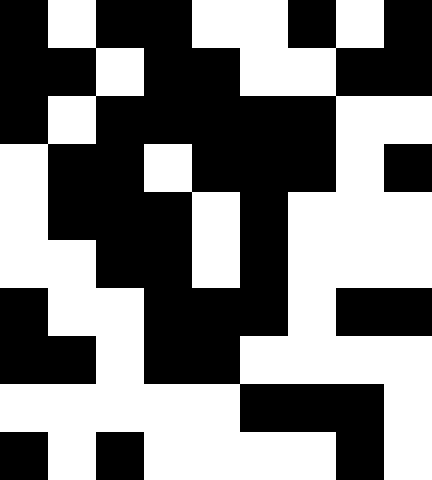[["black", "white", "black", "black", "white", "white", "black", "white", "black"], ["black", "black", "white", "black", "black", "white", "white", "black", "black"], ["black", "white", "black", "black", "black", "black", "black", "white", "white"], ["white", "black", "black", "white", "black", "black", "black", "white", "black"], ["white", "black", "black", "black", "white", "black", "white", "white", "white"], ["white", "white", "black", "black", "white", "black", "white", "white", "white"], ["black", "white", "white", "black", "black", "black", "white", "black", "black"], ["black", "black", "white", "black", "black", "white", "white", "white", "white"], ["white", "white", "white", "white", "white", "black", "black", "black", "white"], ["black", "white", "black", "white", "white", "white", "white", "black", "white"]]